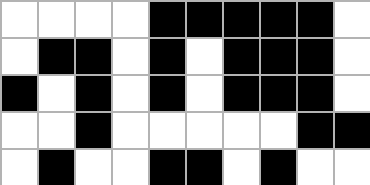[["white", "white", "white", "white", "black", "black", "black", "black", "black", "white"], ["white", "black", "black", "white", "black", "white", "black", "black", "black", "white"], ["black", "white", "black", "white", "black", "white", "black", "black", "black", "white"], ["white", "white", "black", "white", "white", "white", "white", "white", "black", "black"], ["white", "black", "white", "white", "black", "black", "white", "black", "white", "white"]]